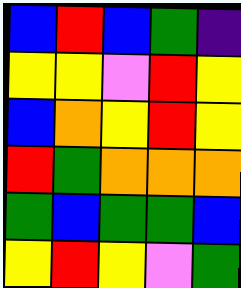[["blue", "red", "blue", "green", "indigo"], ["yellow", "yellow", "violet", "red", "yellow"], ["blue", "orange", "yellow", "red", "yellow"], ["red", "green", "orange", "orange", "orange"], ["green", "blue", "green", "green", "blue"], ["yellow", "red", "yellow", "violet", "green"]]